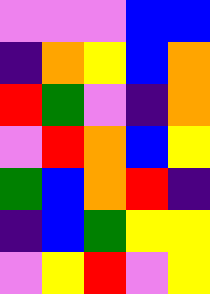[["violet", "violet", "violet", "blue", "blue"], ["indigo", "orange", "yellow", "blue", "orange"], ["red", "green", "violet", "indigo", "orange"], ["violet", "red", "orange", "blue", "yellow"], ["green", "blue", "orange", "red", "indigo"], ["indigo", "blue", "green", "yellow", "yellow"], ["violet", "yellow", "red", "violet", "yellow"]]